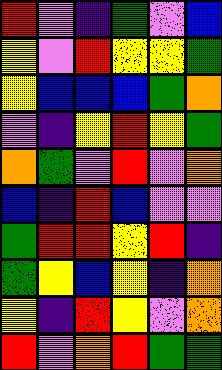[["red", "violet", "indigo", "green", "violet", "blue"], ["yellow", "violet", "red", "yellow", "yellow", "green"], ["yellow", "blue", "blue", "blue", "green", "orange"], ["violet", "indigo", "yellow", "red", "yellow", "green"], ["orange", "green", "violet", "red", "violet", "orange"], ["blue", "indigo", "red", "blue", "violet", "violet"], ["green", "red", "red", "yellow", "red", "indigo"], ["green", "yellow", "blue", "yellow", "indigo", "orange"], ["yellow", "indigo", "red", "yellow", "violet", "orange"], ["red", "violet", "orange", "red", "green", "green"]]